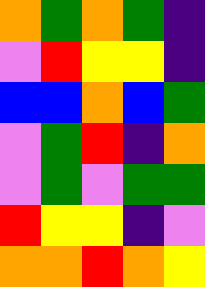[["orange", "green", "orange", "green", "indigo"], ["violet", "red", "yellow", "yellow", "indigo"], ["blue", "blue", "orange", "blue", "green"], ["violet", "green", "red", "indigo", "orange"], ["violet", "green", "violet", "green", "green"], ["red", "yellow", "yellow", "indigo", "violet"], ["orange", "orange", "red", "orange", "yellow"]]